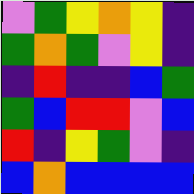[["violet", "green", "yellow", "orange", "yellow", "indigo"], ["green", "orange", "green", "violet", "yellow", "indigo"], ["indigo", "red", "indigo", "indigo", "blue", "green"], ["green", "blue", "red", "red", "violet", "blue"], ["red", "indigo", "yellow", "green", "violet", "indigo"], ["blue", "orange", "blue", "blue", "blue", "blue"]]